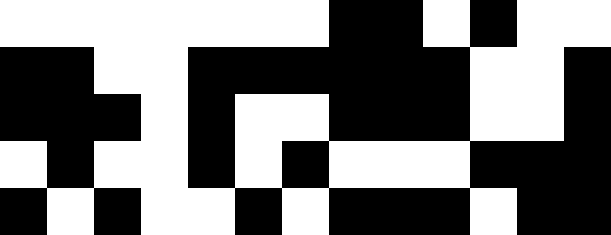[["white", "white", "white", "white", "white", "white", "white", "black", "black", "white", "black", "white", "white"], ["black", "black", "white", "white", "black", "black", "black", "black", "black", "black", "white", "white", "black"], ["black", "black", "black", "white", "black", "white", "white", "black", "black", "black", "white", "white", "black"], ["white", "black", "white", "white", "black", "white", "black", "white", "white", "white", "black", "black", "black"], ["black", "white", "black", "white", "white", "black", "white", "black", "black", "black", "white", "black", "black"]]